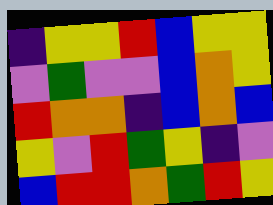[["indigo", "yellow", "yellow", "red", "blue", "yellow", "yellow"], ["violet", "green", "violet", "violet", "blue", "orange", "yellow"], ["red", "orange", "orange", "indigo", "blue", "orange", "blue"], ["yellow", "violet", "red", "green", "yellow", "indigo", "violet"], ["blue", "red", "red", "orange", "green", "red", "yellow"]]